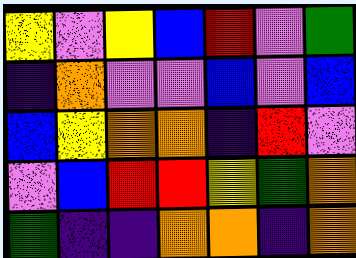[["yellow", "violet", "yellow", "blue", "red", "violet", "green"], ["indigo", "orange", "violet", "violet", "blue", "violet", "blue"], ["blue", "yellow", "orange", "orange", "indigo", "red", "violet"], ["violet", "blue", "red", "red", "yellow", "green", "orange"], ["green", "indigo", "indigo", "orange", "orange", "indigo", "orange"]]